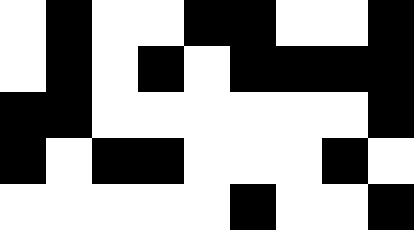[["white", "black", "white", "white", "black", "black", "white", "white", "black"], ["white", "black", "white", "black", "white", "black", "black", "black", "black"], ["black", "black", "white", "white", "white", "white", "white", "white", "black"], ["black", "white", "black", "black", "white", "white", "white", "black", "white"], ["white", "white", "white", "white", "white", "black", "white", "white", "black"]]